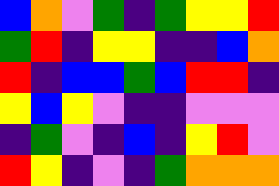[["blue", "orange", "violet", "green", "indigo", "green", "yellow", "yellow", "red"], ["green", "red", "indigo", "yellow", "yellow", "indigo", "indigo", "blue", "orange"], ["red", "indigo", "blue", "blue", "green", "blue", "red", "red", "indigo"], ["yellow", "blue", "yellow", "violet", "indigo", "indigo", "violet", "violet", "violet"], ["indigo", "green", "violet", "indigo", "blue", "indigo", "yellow", "red", "violet"], ["red", "yellow", "indigo", "violet", "indigo", "green", "orange", "orange", "orange"]]